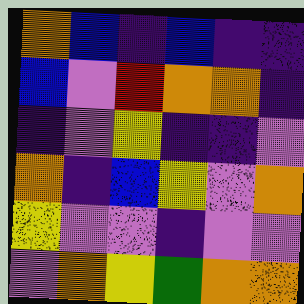[["orange", "blue", "indigo", "blue", "indigo", "indigo"], ["blue", "violet", "red", "orange", "orange", "indigo"], ["indigo", "violet", "yellow", "indigo", "indigo", "violet"], ["orange", "indigo", "blue", "yellow", "violet", "orange"], ["yellow", "violet", "violet", "indigo", "violet", "violet"], ["violet", "orange", "yellow", "green", "orange", "orange"]]